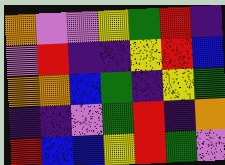[["orange", "violet", "violet", "yellow", "green", "red", "indigo"], ["violet", "red", "indigo", "indigo", "yellow", "red", "blue"], ["orange", "orange", "blue", "green", "indigo", "yellow", "green"], ["indigo", "indigo", "violet", "green", "red", "indigo", "orange"], ["red", "blue", "blue", "yellow", "red", "green", "violet"]]